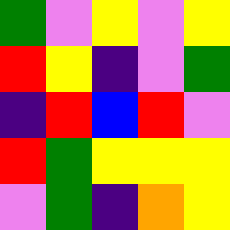[["green", "violet", "yellow", "violet", "yellow"], ["red", "yellow", "indigo", "violet", "green"], ["indigo", "red", "blue", "red", "violet"], ["red", "green", "yellow", "yellow", "yellow"], ["violet", "green", "indigo", "orange", "yellow"]]